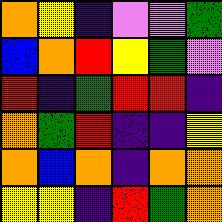[["orange", "yellow", "indigo", "violet", "violet", "green"], ["blue", "orange", "red", "yellow", "green", "violet"], ["red", "indigo", "green", "red", "red", "indigo"], ["orange", "green", "red", "indigo", "indigo", "yellow"], ["orange", "blue", "orange", "indigo", "orange", "orange"], ["yellow", "yellow", "indigo", "red", "green", "orange"]]